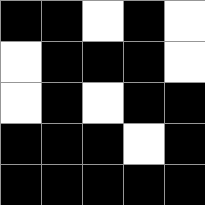[["black", "black", "white", "black", "white"], ["white", "black", "black", "black", "white"], ["white", "black", "white", "black", "black"], ["black", "black", "black", "white", "black"], ["black", "black", "black", "black", "black"]]